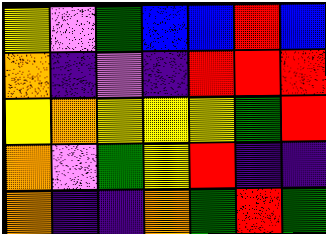[["yellow", "violet", "green", "blue", "blue", "red", "blue"], ["orange", "indigo", "violet", "indigo", "red", "red", "red"], ["yellow", "orange", "yellow", "yellow", "yellow", "green", "red"], ["orange", "violet", "green", "yellow", "red", "indigo", "indigo"], ["orange", "indigo", "indigo", "orange", "green", "red", "green"]]